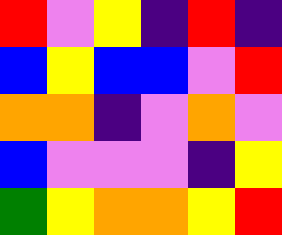[["red", "violet", "yellow", "indigo", "red", "indigo"], ["blue", "yellow", "blue", "blue", "violet", "red"], ["orange", "orange", "indigo", "violet", "orange", "violet"], ["blue", "violet", "violet", "violet", "indigo", "yellow"], ["green", "yellow", "orange", "orange", "yellow", "red"]]